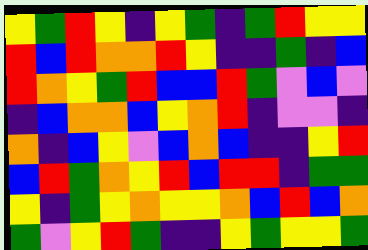[["yellow", "green", "red", "yellow", "indigo", "yellow", "green", "indigo", "green", "red", "yellow", "yellow"], ["red", "blue", "red", "orange", "orange", "red", "yellow", "indigo", "indigo", "green", "indigo", "blue"], ["red", "orange", "yellow", "green", "red", "blue", "blue", "red", "green", "violet", "blue", "violet"], ["indigo", "blue", "orange", "orange", "blue", "yellow", "orange", "red", "indigo", "violet", "violet", "indigo"], ["orange", "indigo", "blue", "yellow", "violet", "blue", "orange", "blue", "indigo", "indigo", "yellow", "red"], ["blue", "red", "green", "orange", "yellow", "red", "blue", "red", "red", "indigo", "green", "green"], ["yellow", "indigo", "green", "yellow", "orange", "yellow", "yellow", "orange", "blue", "red", "blue", "orange"], ["green", "violet", "yellow", "red", "green", "indigo", "indigo", "yellow", "green", "yellow", "yellow", "green"]]